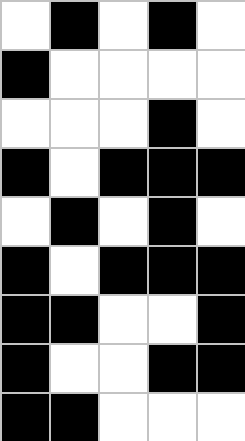[["white", "black", "white", "black", "white"], ["black", "white", "white", "white", "white"], ["white", "white", "white", "black", "white"], ["black", "white", "black", "black", "black"], ["white", "black", "white", "black", "white"], ["black", "white", "black", "black", "black"], ["black", "black", "white", "white", "black"], ["black", "white", "white", "black", "black"], ["black", "black", "white", "white", "white"]]